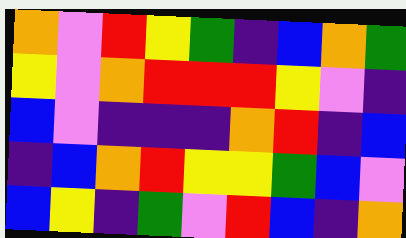[["orange", "violet", "red", "yellow", "green", "indigo", "blue", "orange", "green"], ["yellow", "violet", "orange", "red", "red", "red", "yellow", "violet", "indigo"], ["blue", "violet", "indigo", "indigo", "indigo", "orange", "red", "indigo", "blue"], ["indigo", "blue", "orange", "red", "yellow", "yellow", "green", "blue", "violet"], ["blue", "yellow", "indigo", "green", "violet", "red", "blue", "indigo", "orange"]]